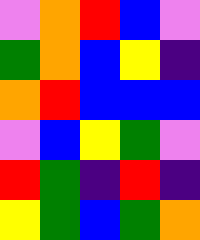[["violet", "orange", "red", "blue", "violet"], ["green", "orange", "blue", "yellow", "indigo"], ["orange", "red", "blue", "blue", "blue"], ["violet", "blue", "yellow", "green", "violet"], ["red", "green", "indigo", "red", "indigo"], ["yellow", "green", "blue", "green", "orange"]]